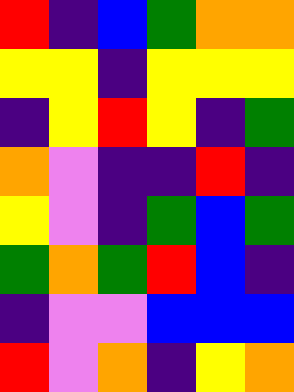[["red", "indigo", "blue", "green", "orange", "orange"], ["yellow", "yellow", "indigo", "yellow", "yellow", "yellow"], ["indigo", "yellow", "red", "yellow", "indigo", "green"], ["orange", "violet", "indigo", "indigo", "red", "indigo"], ["yellow", "violet", "indigo", "green", "blue", "green"], ["green", "orange", "green", "red", "blue", "indigo"], ["indigo", "violet", "violet", "blue", "blue", "blue"], ["red", "violet", "orange", "indigo", "yellow", "orange"]]